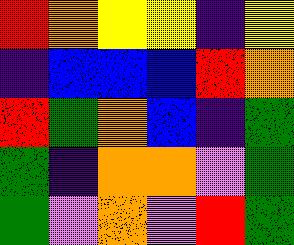[["red", "orange", "yellow", "yellow", "indigo", "yellow"], ["indigo", "blue", "blue", "blue", "red", "orange"], ["red", "green", "orange", "blue", "indigo", "green"], ["green", "indigo", "orange", "orange", "violet", "green"], ["green", "violet", "orange", "violet", "red", "green"]]